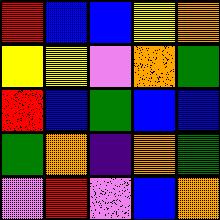[["red", "blue", "blue", "yellow", "orange"], ["yellow", "yellow", "violet", "orange", "green"], ["red", "blue", "green", "blue", "blue"], ["green", "orange", "indigo", "orange", "green"], ["violet", "red", "violet", "blue", "orange"]]